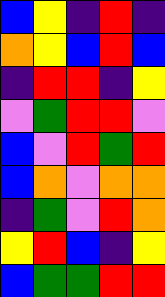[["blue", "yellow", "indigo", "red", "indigo"], ["orange", "yellow", "blue", "red", "blue"], ["indigo", "red", "red", "indigo", "yellow"], ["violet", "green", "red", "red", "violet"], ["blue", "violet", "red", "green", "red"], ["blue", "orange", "violet", "orange", "orange"], ["indigo", "green", "violet", "red", "orange"], ["yellow", "red", "blue", "indigo", "yellow"], ["blue", "green", "green", "red", "red"]]